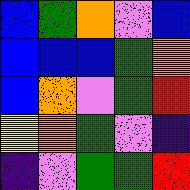[["blue", "green", "orange", "violet", "blue"], ["blue", "blue", "blue", "green", "orange"], ["blue", "orange", "violet", "green", "red"], ["yellow", "orange", "green", "violet", "indigo"], ["indigo", "violet", "green", "green", "red"]]